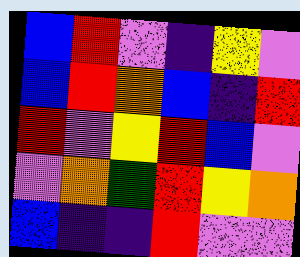[["blue", "red", "violet", "indigo", "yellow", "violet"], ["blue", "red", "orange", "blue", "indigo", "red"], ["red", "violet", "yellow", "red", "blue", "violet"], ["violet", "orange", "green", "red", "yellow", "orange"], ["blue", "indigo", "indigo", "red", "violet", "violet"]]